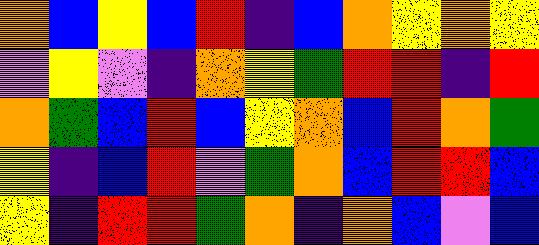[["orange", "blue", "yellow", "blue", "red", "indigo", "blue", "orange", "yellow", "orange", "yellow"], ["violet", "yellow", "violet", "indigo", "orange", "yellow", "green", "red", "red", "indigo", "red"], ["orange", "green", "blue", "red", "blue", "yellow", "orange", "blue", "red", "orange", "green"], ["yellow", "indigo", "blue", "red", "violet", "green", "orange", "blue", "red", "red", "blue"], ["yellow", "indigo", "red", "red", "green", "orange", "indigo", "orange", "blue", "violet", "blue"]]